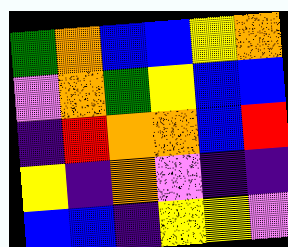[["green", "orange", "blue", "blue", "yellow", "orange"], ["violet", "orange", "green", "yellow", "blue", "blue"], ["indigo", "red", "orange", "orange", "blue", "red"], ["yellow", "indigo", "orange", "violet", "indigo", "indigo"], ["blue", "blue", "indigo", "yellow", "yellow", "violet"]]